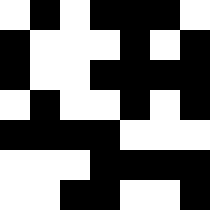[["white", "black", "white", "black", "black", "black", "white"], ["black", "white", "white", "white", "black", "white", "black"], ["black", "white", "white", "black", "black", "black", "black"], ["white", "black", "white", "white", "black", "white", "black"], ["black", "black", "black", "black", "white", "white", "white"], ["white", "white", "white", "black", "black", "black", "black"], ["white", "white", "black", "black", "white", "white", "black"]]